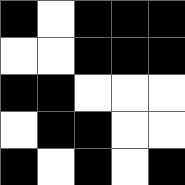[["black", "white", "black", "black", "black"], ["white", "white", "black", "black", "black"], ["black", "black", "white", "white", "white"], ["white", "black", "black", "white", "white"], ["black", "white", "black", "white", "black"]]